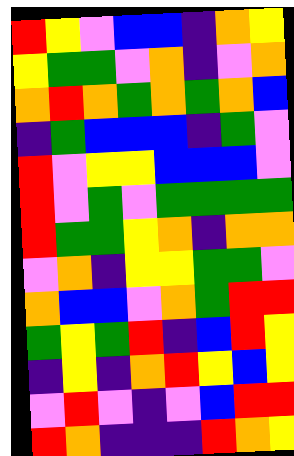[["red", "yellow", "violet", "blue", "blue", "indigo", "orange", "yellow"], ["yellow", "green", "green", "violet", "orange", "indigo", "violet", "orange"], ["orange", "red", "orange", "green", "orange", "green", "orange", "blue"], ["indigo", "green", "blue", "blue", "blue", "indigo", "green", "violet"], ["red", "violet", "yellow", "yellow", "blue", "blue", "blue", "violet"], ["red", "violet", "green", "violet", "green", "green", "green", "green"], ["red", "green", "green", "yellow", "orange", "indigo", "orange", "orange"], ["violet", "orange", "indigo", "yellow", "yellow", "green", "green", "violet"], ["orange", "blue", "blue", "violet", "orange", "green", "red", "red"], ["green", "yellow", "green", "red", "indigo", "blue", "red", "yellow"], ["indigo", "yellow", "indigo", "orange", "red", "yellow", "blue", "yellow"], ["violet", "red", "violet", "indigo", "violet", "blue", "red", "red"], ["red", "orange", "indigo", "indigo", "indigo", "red", "orange", "yellow"]]